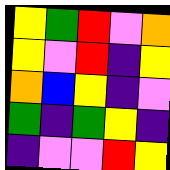[["yellow", "green", "red", "violet", "orange"], ["yellow", "violet", "red", "indigo", "yellow"], ["orange", "blue", "yellow", "indigo", "violet"], ["green", "indigo", "green", "yellow", "indigo"], ["indigo", "violet", "violet", "red", "yellow"]]